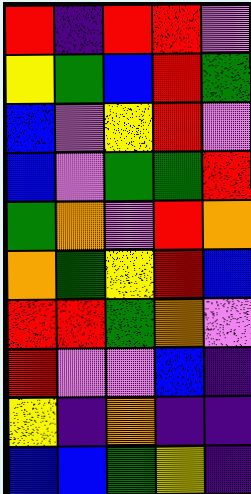[["red", "indigo", "red", "red", "violet"], ["yellow", "green", "blue", "red", "green"], ["blue", "violet", "yellow", "red", "violet"], ["blue", "violet", "green", "green", "red"], ["green", "orange", "violet", "red", "orange"], ["orange", "green", "yellow", "red", "blue"], ["red", "red", "green", "orange", "violet"], ["red", "violet", "violet", "blue", "indigo"], ["yellow", "indigo", "orange", "indigo", "indigo"], ["blue", "blue", "green", "yellow", "indigo"]]